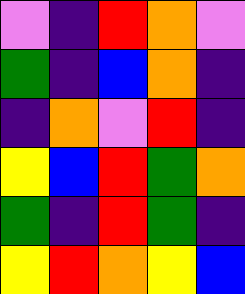[["violet", "indigo", "red", "orange", "violet"], ["green", "indigo", "blue", "orange", "indigo"], ["indigo", "orange", "violet", "red", "indigo"], ["yellow", "blue", "red", "green", "orange"], ["green", "indigo", "red", "green", "indigo"], ["yellow", "red", "orange", "yellow", "blue"]]